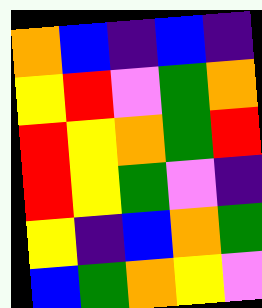[["orange", "blue", "indigo", "blue", "indigo"], ["yellow", "red", "violet", "green", "orange"], ["red", "yellow", "orange", "green", "red"], ["red", "yellow", "green", "violet", "indigo"], ["yellow", "indigo", "blue", "orange", "green"], ["blue", "green", "orange", "yellow", "violet"]]